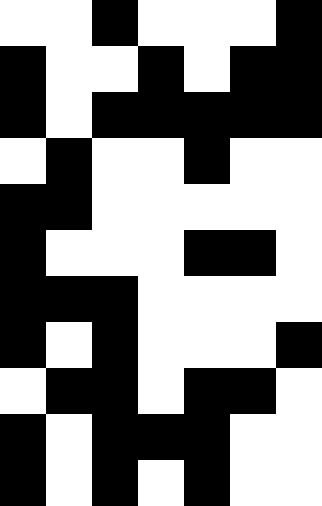[["white", "white", "black", "white", "white", "white", "black"], ["black", "white", "white", "black", "white", "black", "black"], ["black", "white", "black", "black", "black", "black", "black"], ["white", "black", "white", "white", "black", "white", "white"], ["black", "black", "white", "white", "white", "white", "white"], ["black", "white", "white", "white", "black", "black", "white"], ["black", "black", "black", "white", "white", "white", "white"], ["black", "white", "black", "white", "white", "white", "black"], ["white", "black", "black", "white", "black", "black", "white"], ["black", "white", "black", "black", "black", "white", "white"], ["black", "white", "black", "white", "black", "white", "white"]]